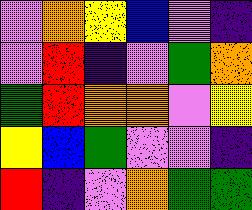[["violet", "orange", "yellow", "blue", "violet", "indigo"], ["violet", "red", "indigo", "violet", "green", "orange"], ["green", "red", "orange", "orange", "violet", "yellow"], ["yellow", "blue", "green", "violet", "violet", "indigo"], ["red", "indigo", "violet", "orange", "green", "green"]]